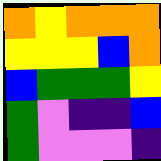[["orange", "yellow", "orange", "orange", "orange"], ["yellow", "yellow", "yellow", "blue", "orange"], ["blue", "green", "green", "green", "yellow"], ["green", "violet", "indigo", "indigo", "blue"], ["green", "violet", "violet", "violet", "indigo"]]